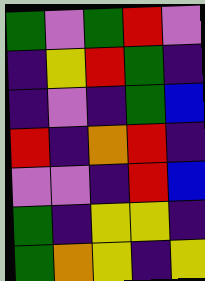[["green", "violet", "green", "red", "violet"], ["indigo", "yellow", "red", "green", "indigo"], ["indigo", "violet", "indigo", "green", "blue"], ["red", "indigo", "orange", "red", "indigo"], ["violet", "violet", "indigo", "red", "blue"], ["green", "indigo", "yellow", "yellow", "indigo"], ["green", "orange", "yellow", "indigo", "yellow"]]